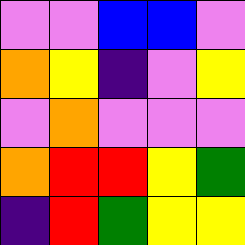[["violet", "violet", "blue", "blue", "violet"], ["orange", "yellow", "indigo", "violet", "yellow"], ["violet", "orange", "violet", "violet", "violet"], ["orange", "red", "red", "yellow", "green"], ["indigo", "red", "green", "yellow", "yellow"]]